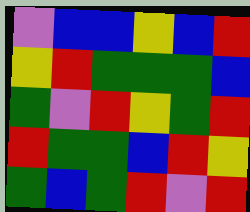[["violet", "blue", "blue", "yellow", "blue", "red"], ["yellow", "red", "green", "green", "green", "blue"], ["green", "violet", "red", "yellow", "green", "red"], ["red", "green", "green", "blue", "red", "yellow"], ["green", "blue", "green", "red", "violet", "red"]]